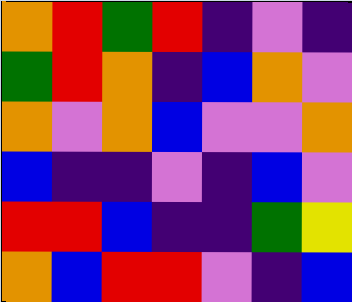[["orange", "red", "green", "red", "indigo", "violet", "indigo"], ["green", "red", "orange", "indigo", "blue", "orange", "violet"], ["orange", "violet", "orange", "blue", "violet", "violet", "orange"], ["blue", "indigo", "indigo", "violet", "indigo", "blue", "violet"], ["red", "red", "blue", "indigo", "indigo", "green", "yellow"], ["orange", "blue", "red", "red", "violet", "indigo", "blue"]]